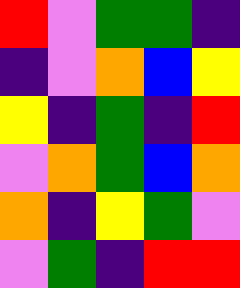[["red", "violet", "green", "green", "indigo"], ["indigo", "violet", "orange", "blue", "yellow"], ["yellow", "indigo", "green", "indigo", "red"], ["violet", "orange", "green", "blue", "orange"], ["orange", "indigo", "yellow", "green", "violet"], ["violet", "green", "indigo", "red", "red"]]